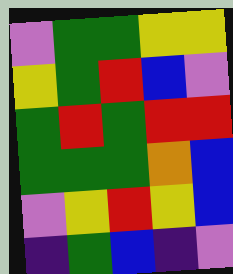[["violet", "green", "green", "yellow", "yellow"], ["yellow", "green", "red", "blue", "violet"], ["green", "red", "green", "red", "red"], ["green", "green", "green", "orange", "blue"], ["violet", "yellow", "red", "yellow", "blue"], ["indigo", "green", "blue", "indigo", "violet"]]